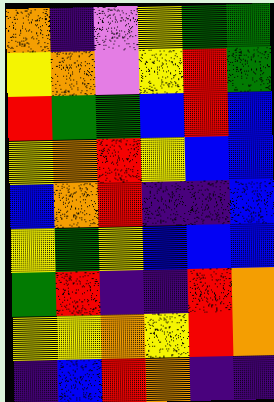[["orange", "indigo", "violet", "yellow", "green", "green"], ["yellow", "orange", "violet", "yellow", "red", "green"], ["red", "green", "green", "blue", "red", "blue"], ["yellow", "orange", "red", "yellow", "blue", "blue"], ["blue", "orange", "red", "indigo", "indigo", "blue"], ["yellow", "green", "yellow", "blue", "blue", "blue"], ["green", "red", "indigo", "indigo", "red", "orange"], ["yellow", "yellow", "orange", "yellow", "red", "orange"], ["indigo", "blue", "red", "orange", "indigo", "indigo"]]